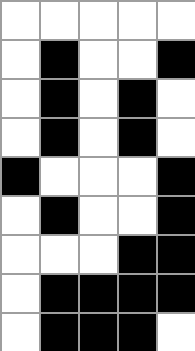[["white", "white", "white", "white", "white"], ["white", "black", "white", "white", "black"], ["white", "black", "white", "black", "white"], ["white", "black", "white", "black", "white"], ["black", "white", "white", "white", "black"], ["white", "black", "white", "white", "black"], ["white", "white", "white", "black", "black"], ["white", "black", "black", "black", "black"], ["white", "black", "black", "black", "white"]]